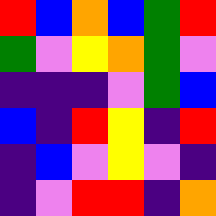[["red", "blue", "orange", "blue", "green", "red"], ["green", "violet", "yellow", "orange", "green", "violet"], ["indigo", "indigo", "indigo", "violet", "green", "blue"], ["blue", "indigo", "red", "yellow", "indigo", "red"], ["indigo", "blue", "violet", "yellow", "violet", "indigo"], ["indigo", "violet", "red", "red", "indigo", "orange"]]